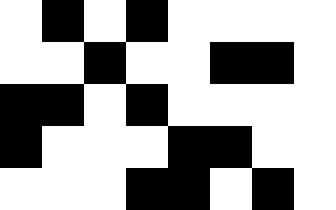[["white", "black", "white", "black", "white", "white", "white", "white"], ["white", "white", "black", "white", "white", "black", "black", "white"], ["black", "black", "white", "black", "white", "white", "white", "white"], ["black", "white", "white", "white", "black", "black", "white", "white"], ["white", "white", "white", "black", "black", "white", "black", "white"]]